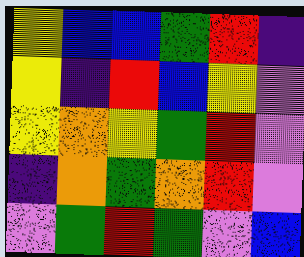[["yellow", "blue", "blue", "green", "red", "indigo"], ["yellow", "indigo", "red", "blue", "yellow", "violet"], ["yellow", "orange", "yellow", "green", "red", "violet"], ["indigo", "orange", "green", "orange", "red", "violet"], ["violet", "green", "red", "green", "violet", "blue"]]